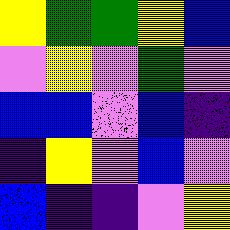[["yellow", "green", "green", "yellow", "blue"], ["violet", "yellow", "violet", "green", "violet"], ["blue", "blue", "violet", "blue", "indigo"], ["indigo", "yellow", "violet", "blue", "violet"], ["blue", "indigo", "indigo", "violet", "yellow"]]